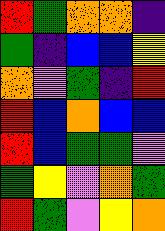[["red", "green", "orange", "orange", "indigo"], ["green", "indigo", "blue", "blue", "yellow"], ["orange", "violet", "green", "indigo", "red"], ["red", "blue", "orange", "blue", "blue"], ["red", "blue", "green", "green", "violet"], ["green", "yellow", "violet", "orange", "green"], ["red", "green", "violet", "yellow", "orange"]]